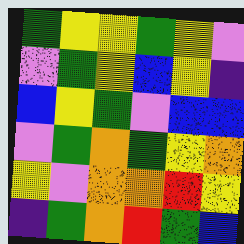[["green", "yellow", "yellow", "green", "yellow", "violet"], ["violet", "green", "yellow", "blue", "yellow", "indigo"], ["blue", "yellow", "green", "violet", "blue", "blue"], ["violet", "green", "orange", "green", "yellow", "orange"], ["yellow", "violet", "orange", "orange", "red", "yellow"], ["indigo", "green", "orange", "red", "green", "blue"]]